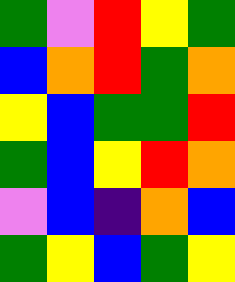[["green", "violet", "red", "yellow", "green"], ["blue", "orange", "red", "green", "orange"], ["yellow", "blue", "green", "green", "red"], ["green", "blue", "yellow", "red", "orange"], ["violet", "blue", "indigo", "orange", "blue"], ["green", "yellow", "blue", "green", "yellow"]]